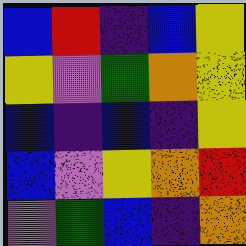[["blue", "red", "indigo", "blue", "yellow"], ["yellow", "violet", "green", "orange", "yellow"], ["blue", "indigo", "blue", "indigo", "yellow"], ["blue", "violet", "yellow", "orange", "red"], ["violet", "green", "blue", "indigo", "orange"]]